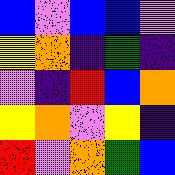[["blue", "violet", "blue", "blue", "violet"], ["yellow", "orange", "indigo", "green", "indigo"], ["violet", "indigo", "red", "blue", "orange"], ["yellow", "orange", "violet", "yellow", "indigo"], ["red", "violet", "orange", "green", "blue"]]